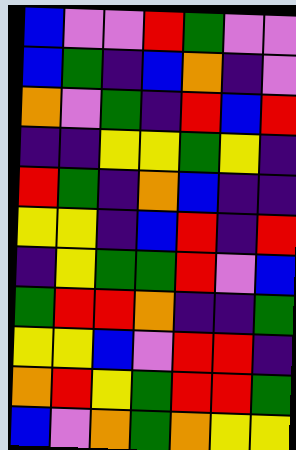[["blue", "violet", "violet", "red", "green", "violet", "violet"], ["blue", "green", "indigo", "blue", "orange", "indigo", "violet"], ["orange", "violet", "green", "indigo", "red", "blue", "red"], ["indigo", "indigo", "yellow", "yellow", "green", "yellow", "indigo"], ["red", "green", "indigo", "orange", "blue", "indigo", "indigo"], ["yellow", "yellow", "indigo", "blue", "red", "indigo", "red"], ["indigo", "yellow", "green", "green", "red", "violet", "blue"], ["green", "red", "red", "orange", "indigo", "indigo", "green"], ["yellow", "yellow", "blue", "violet", "red", "red", "indigo"], ["orange", "red", "yellow", "green", "red", "red", "green"], ["blue", "violet", "orange", "green", "orange", "yellow", "yellow"]]